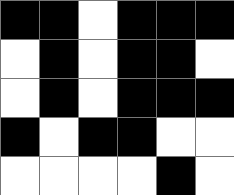[["black", "black", "white", "black", "black", "black"], ["white", "black", "white", "black", "black", "white"], ["white", "black", "white", "black", "black", "black"], ["black", "white", "black", "black", "white", "white"], ["white", "white", "white", "white", "black", "white"]]